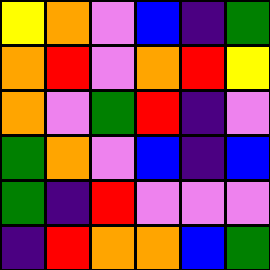[["yellow", "orange", "violet", "blue", "indigo", "green"], ["orange", "red", "violet", "orange", "red", "yellow"], ["orange", "violet", "green", "red", "indigo", "violet"], ["green", "orange", "violet", "blue", "indigo", "blue"], ["green", "indigo", "red", "violet", "violet", "violet"], ["indigo", "red", "orange", "orange", "blue", "green"]]